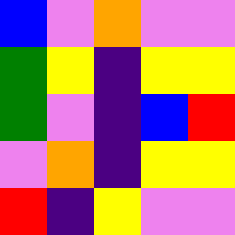[["blue", "violet", "orange", "violet", "violet"], ["green", "yellow", "indigo", "yellow", "yellow"], ["green", "violet", "indigo", "blue", "red"], ["violet", "orange", "indigo", "yellow", "yellow"], ["red", "indigo", "yellow", "violet", "violet"]]